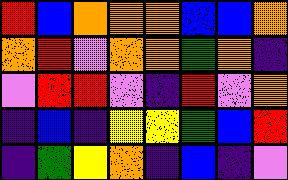[["red", "blue", "orange", "orange", "orange", "blue", "blue", "orange"], ["orange", "red", "violet", "orange", "orange", "green", "orange", "indigo"], ["violet", "red", "red", "violet", "indigo", "red", "violet", "orange"], ["indigo", "blue", "indigo", "yellow", "yellow", "green", "blue", "red"], ["indigo", "green", "yellow", "orange", "indigo", "blue", "indigo", "violet"]]